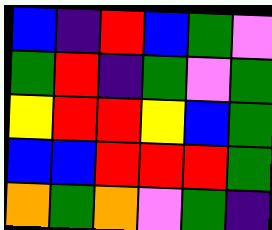[["blue", "indigo", "red", "blue", "green", "violet"], ["green", "red", "indigo", "green", "violet", "green"], ["yellow", "red", "red", "yellow", "blue", "green"], ["blue", "blue", "red", "red", "red", "green"], ["orange", "green", "orange", "violet", "green", "indigo"]]